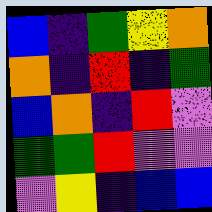[["blue", "indigo", "green", "yellow", "orange"], ["orange", "indigo", "red", "indigo", "green"], ["blue", "orange", "indigo", "red", "violet"], ["green", "green", "red", "violet", "violet"], ["violet", "yellow", "indigo", "blue", "blue"]]